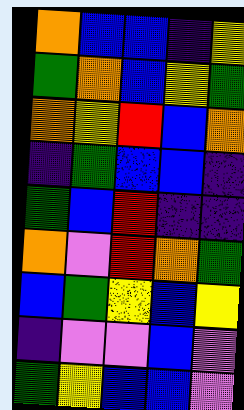[["orange", "blue", "blue", "indigo", "yellow"], ["green", "orange", "blue", "yellow", "green"], ["orange", "yellow", "red", "blue", "orange"], ["indigo", "green", "blue", "blue", "indigo"], ["green", "blue", "red", "indigo", "indigo"], ["orange", "violet", "red", "orange", "green"], ["blue", "green", "yellow", "blue", "yellow"], ["indigo", "violet", "violet", "blue", "violet"], ["green", "yellow", "blue", "blue", "violet"]]